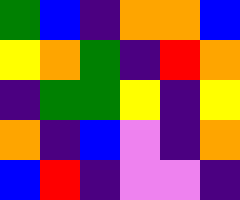[["green", "blue", "indigo", "orange", "orange", "blue"], ["yellow", "orange", "green", "indigo", "red", "orange"], ["indigo", "green", "green", "yellow", "indigo", "yellow"], ["orange", "indigo", "blue", "violet", "indigo", "orange"], ["blue", "red", "indigo", "violet", "violet", "indigo"]]